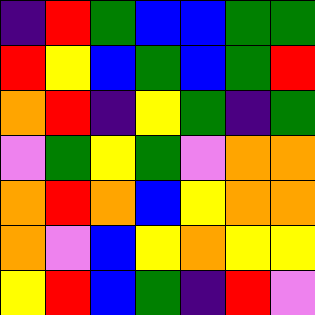[["indigo", "red", "green", "blue", "blue", "green", "green"], ["red", "yellow", "blue", "green", "blue", "green", "red"], ["orange", "red", "indigo", "yellow", "green", "indigo", "green"], ["violet", "green", "yellow", "green", "violet", "orange", "orange"], ["orange", "red", "orange", "blue", "yellow", "orange", "orange"], ["orange", "violet", "blue", "yellow", "orange", "yellow", "yellow"], ["yellow", "red", "blue", "green", "indigo", "red", "violet"]]